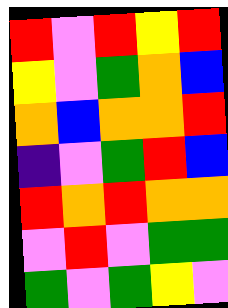[["red", "violet", "red", "yellow", "red"], ["yellow", "violet", "green", "orange", "blue"], ["orange", "blue", "orange", "orange", "red"], ["indigo", "violet", "green", "red", "blue"], ["red", "orange", "red", "orange", "orange"], ["violet", "red", "violet", "green", "green"], ["green", "violet", "green", "yellow", "violet"]]